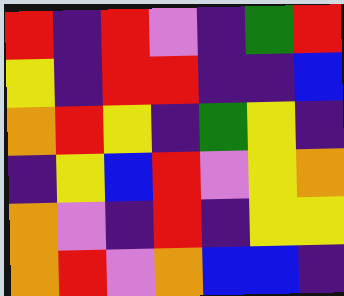[["red", "indigo", "red", "violet", "indigo", "green", "red"], ["yellow", "indigo", "red", "red", "indigo", "indigo", "blue"], ["orange", "red", "yellow", "indigo", "green", "yellow", "indigo"], ["indigo", "yellow", "blue", "red", "violet", "yellow", "orange"], ["orange", "violet", "indigo", "red", "indigo", "yellow", "yellow"], ["orange", "red", "violet", "orange", "blue", "blue", "indigo"]]